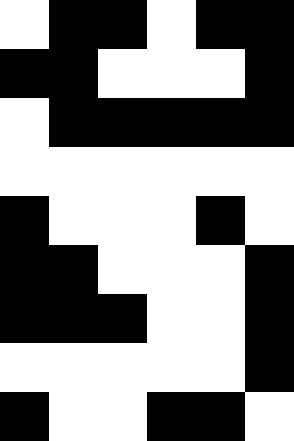[["white", "black", "black", "white", "black", "black"], ["black", "black", "white", "white", "white", "black"], ["white", "black", "black", "black", "black", "black"], ["white", "white", "white", "white", "white", "white"], ["black", "white", "white", "white", "black", "white"], ["black", "black", "white", "white", "white", "black"], ["black", "black", "black", "white", "white", "black"], ["white", "white", "white", "white", "white", "black"], ["black", "white", "white", "black", "black", "white"]]